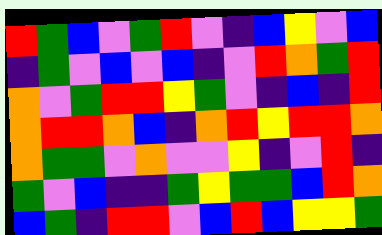[["red", "green", "blue", "violet", "green", "red", "violet", "indigo", "blue", "yellow", "violet", "blue"], ["indigo", "green", "violet", "blue", "violet", "blue", "indigo", "violet", "red", "orange", "green", "red"], ["orange", "violet", "green", "red", "red", "yellow", "green", "violet", "indigo", "blue", "indigo", "red"], ["orange", "red", "red", "orange", "blue", "indigo", "orange", "red", "yellow", "red", "red", "orange"], ["orange", "green", "green", "violet", "orange", "violet", "violet", "yellow", "indigo", "violet", "red", "indigo"], ["green", "violet", "blue", "indigo", "indigo", "green", "yellow", "green", "green", "blue", "red", "orange"], ["blue", "green", "indigo", "red", "red", "violet", "blue", "red", "blue", "yellow", "yellow", "green"]]